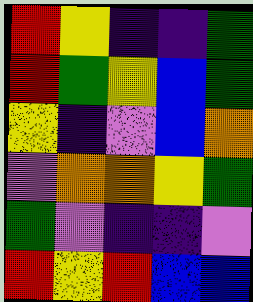[["red", "yellow", "indigo", "indigo", "green"], ["red", "green", "yellow", "blue", "green"], ["yellow", "indigo", "violet", "blue", "orange"], ["violet", "orange", "orange", "yellow", "green"], ["green", "violet", "indigo", "indigo", "violet"], ["red", "yellow", "red", "blue", "blue"]]